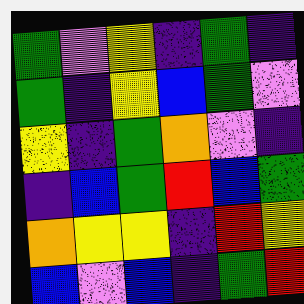[["green", "violet", "yellow", "indigo", "green", "indigo"], ["green", "indigo", "yellow", "blue", "green", "violet"], ["yellow", "indigo", "green", "orange", "violet", "indigo"], ["indigo", "blue", "green", "red", "blue", "green"], ["orange", "yellow", "yellow", "indigo", "red", "yellow"], ["blue", "violet", "blue", "indigo", "green", "red"]]